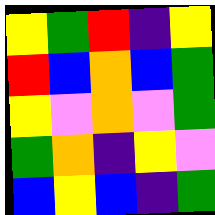[["yellow", "green", "red", "indigo", "yellow"], ["red", "blue", "orange", "blue", "green"], ["yellow", "violet", "orange", "violet", "green"], ["green", "orange", "indigo", "yellow", "violet"], ["blue", "yellow", "blue", "indigo", "green"]]